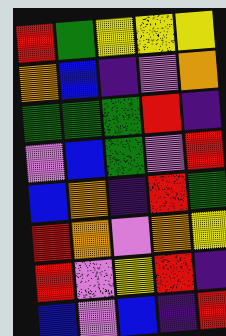[["red", "green", "yellow", "yellow", "yellow"], ["orange", "blue", "indigo", "violet", "orange"], ["green", "green", "green", "red", "indigo"], ["violet", "blue", "green", "violet", "red"], ["blue", "orange", "indigo", "red", "green"], ["red", "orange", "violet", "orange", "yellow"], ["red", "violet", "yellow", "red", "indigo"], ["blue", "violet", "blue", "indigo", "red"]]